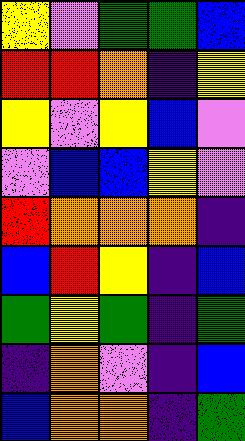[["yellow", "violet", "green", "green", "blue"], ["red", "red", "orange", "indigo", "yellow"], ["yellow", "violet", "yellow", "blue", "violet"], ["violet", "blue", "blue", "yellow", "violet"], ["red", "orange", "orange", "orange", "indigo"], ["blue", "red", "yellow", "indigo", "blue"], ["green", "yellow", "green", "indigo", "green"], ["indigo", "orange", "violet", "indigo", "blue"], ["blue", "orange", "orange", "indigo", "green"]]